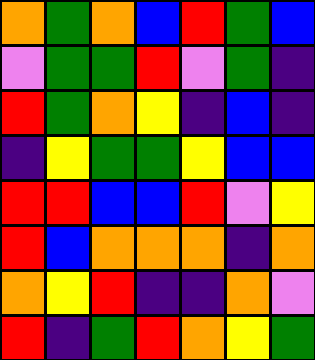[["orange", "green", "orange", "blue", "red", "green", "blue"], ["violet", "green", "green", "red", "violet", "green", "indigo"], ["red", "green", "orange", "yellow", "indigo", "blue", "indigo"], ["indigo", "yellow", "green", "green", "yellow", "blue", "blue"], ["red", "red", "blue", "blue", "red", "violet", "yellow"], ["red", "blue", "orange", "orange", "orange", "indigo", "orange"], ["orange", "yellow", "red", "indigo", "indigo", "orange", "violet"], ["red", "indigo", "green", "red", "orange", "yellow", "green"]]